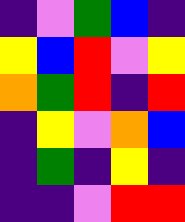[["indigo", "violet", "green", "blue", "indigo"], ["yellow", "blue", "red", "violet", "yellow"], ["orange", "green", "red", "indigo", "red"], ["indigo", "yellow", "violet", "orange", "blue"], ["indigo", "green", "indigo", "yellow", "indigo"], ["indigo", "indigo", "violet", "red", "red"]]